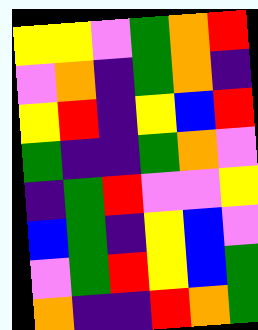[["yellow", "yellow", "violet", "green", "orange", "red"], ["violet", "orange", "indigo", "green", "orange", "indigo"], ["yellow", "red", "indigo", "yellow", "blue", "red"], ["green", "indigo", "indigo", "green", "orange", "violet"], ["indigo", "green", "red", "violet", "violet", "yellow"], ["blue", "green", "indigo", "yellow", "blue", "violet"], ["violet", "green", "red", "yellow", "blue", "green"], ["orange", "indigo", "indigo", "red", "orange", "green"]]